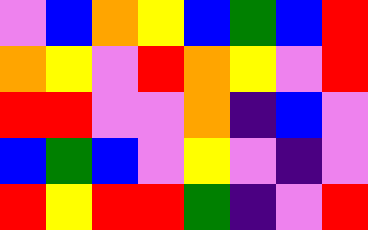[["violet", "blue", "orange", "yellow", "blue", "green", "blue", "red"], ["orange", "yellow", "violet", "red", "orange", "yellow", "violet", "red"], ["red", "red", "violet", "violet", "orange", "indigo", "blue", "violet"], ["blue", "green", "blue", "violet", "yellow", "violet", "indigo", "violet"], ["red", "yellow", "red", "red", "green", "indigo", "violet", "red"]]